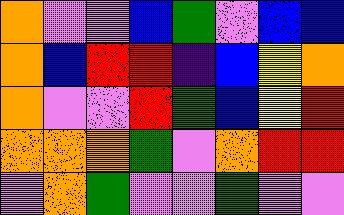[["orange", "violet", "violet", "blue", "green", "violet", "blue", "blue"], ["orange", "blue", "red", "red", "indigo", "blue", "yellow", "orange"], ["orange", "violet", "violet", "red", "green", "blue", "yellow", "red"], ["orange", "orange", "orange", "green", "violet", "orange", "red", "red"], ["violet", "orange", "green", "violet", "violet", "green", "violet", "violet"]]